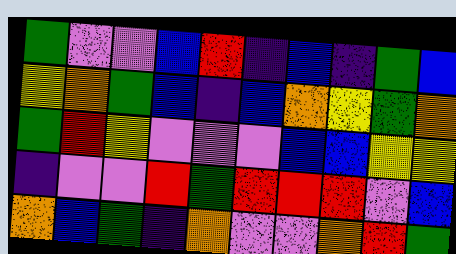[["green", "violet", "violet", "blue", "red", "indigo", "blue", "indigo", "green", "blue"], ["yellow", "orange", "green", "blue", "indigo", "blue", "orange", "yellow", "green", "orange"], ["green", "red", "yellow", "violet", "violet", "violet", "blue", "blue", "yellow", "yellow"], ["indigo", "violet", "violet", "red", "green", "red", "red", "red", "violet", "blue"], ["orange", "blue", "green", "indigo", "orange", "violet", "violet", "orange", "red", "green"]]